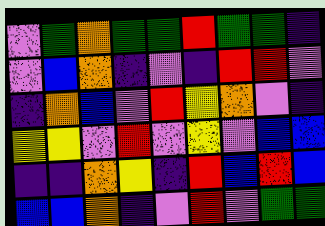[["violet", "green", "orange", "green", "green", "red", "green", "green", "indigo"], ["violet", "blue", "orange", "indigo", "violet", "indigo", "red", "red", "violet"], ["indigo", "orange", "blue", "violet", "red", "yellow", "orange", "violet", "indigo"], ["yellow", "yellow", "violet", "red", "violet", "yellow", "violet", "blue", "blue"], ["indigo", "indigo", "orange", "yellow", "indigo", "red", "blue", "red", "blue"], ["blue", "blue", "orange", "indigo", "violet", "red", "violet", "green", "green"]]